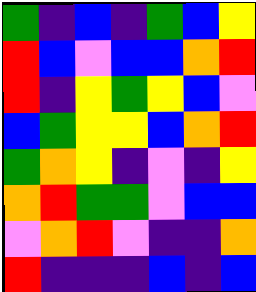[["green", "indigo", "blue", "indigo", "green", "blue", "yellow"], ["red", "blue", "violet", "blue", "blue", "orange", "red"], ["red", "indigo", "yellow", "green", "yellow", "blue", "violet"], ["blue", "green", "yellow", "yellow", "blue", "orange", "red"], ["green", "orange", "yellow", "indigo", "violet", "indigo", "yellow"], ["orange", "red", "green", "green", "violet", "blue", "blue"], ["violet", "orange", "red", "violet", "indigo", "indigo", "orange"], ["red", "indigo", "indigo", "indigo", "blue", "indigo", "blue"]]